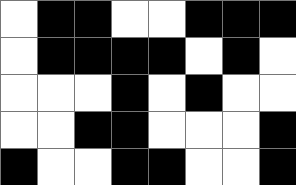[["white", "black", "black", "white", "white", "black", "black", "black"], ["white", "black", "black", "black", "black", "white", "black", "white"], ["white", "white", "white", "black", "white", "black", "white", "white"], ["white", "white", "black", "black", "white", "white", "white", "black"], ["black", "white", "white", "black", "black", "white", "white", "black"]]